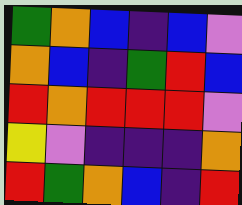[["green", "orange", "blue", "indigo", "blue", "violet"], ["orange", "blue", "indigo", "green", "red", "blue"], ["red", "orange", "red", "red", "red", "violet"], ["yellow", "violet", "indigo", "indigo", "indigo", "orange"], ["red", "green", "orange", "blue", "indigo", "red"]]